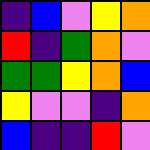[["indigo", "blue", "violet", "yellow", "orange"], ["red", "indigo", "green", "orange", "violet"], ["green", "green", "yellow", "orange", "blue"], ["yellow", "violet", "violet", "indigo", "orange"], ["blue", "indigo", "indigo", "red", "violet"]]